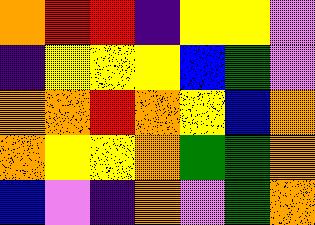[["orange", "red", "red", "indigo", "yellow", "yellow", "violet"], ["indigo", "yellow", "yellow", "yellow", "blue", "green", "violet"], ["orange", "orange", "red", "orange", "yellow", "blue", "orange"], ["orange", "yellow", "yellow", "orange", "green", "green", "orange"], ["blue", "violet", "indigo", "orange", "violet", "green", "orange"]]